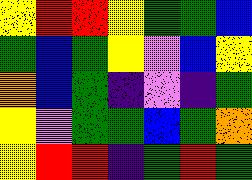[["yellow", "red", "red", "yellow", "green", "green", "blue"], ["green", "blue", "green", "yellow", "violet", "blue", "yellow"], ["orange", "blue", "green", "indigo", "violet", "indigo", "green"], ["yellow", "violet", "green", "green", "blue", "green", "orange"], ["yellow", "red", "red", "indigo", "green", "red", "green"]]